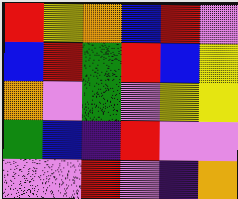[["red", "yellow", "orange", "blue", "red", "violet"], ["blue", "red", "green", "red", "blue", "yellow"], ["orange", "violet", "green", "violet", "yellow", "yellow"], ["green", "blue", "indigo", "red", "violet", "violet"], ["violet", "violet", "red", "violet", "indigo", "orange"]]